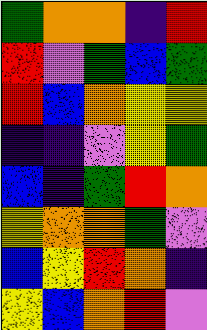[["green", "orange", "orange", "indigo", "red"], ["red", "violet", "green", "blue", "green"], ["red", "blue", "orange", "yellow", "yellow"], ["indigo", "indigo", "violet", "yellow", "green"], ["blue", "indigo", "green", "red", "orange"], ["yellow", "orange", "orange", "green", "violet"], ["blue", "yellow", "red", "orange", "indigo"], ["yellow", "blue", "orange", "red", "violet"]]